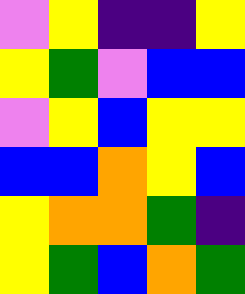[["violet", "yellow", "indigo", "indigo", "yellow"], ["yellow", "green", "violet", "blue", "blue"], ["violet", "yellow", "blue", "yellow", "yellow"], ["blue", "blue", "orange", "yellow", "blue"], ["yellow", "orange", "orange", "green", "indigo"], ["yellow", "green", "blue", "orange", "green"]]